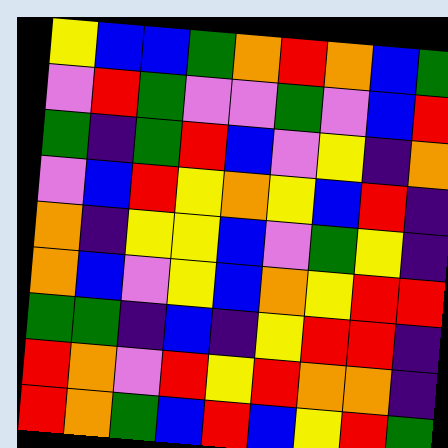[["yellow", "blue", "blue", "green", "orange", "red", "orange", "blue", "green"], ["violet", "red", "green", "violet", "violet", "green", "violet", "blue", "red"], ["green", "indigo", "green", "red", "blue", "violet", "yellow", "indigo", "orange"], ["violet", "blue", "red", "yellow", "orange", "yellow", "blue", "red", "indigo"], ["orange", "indigo", "yellow", "yellow", "blue", "violet", "green", "yellow", "indigo"], ["orange", "blue", "violet", "yellow", "blue", "orange", "yellow", "red", "red"], ["green", "green", "indigo", "blue", "indigo", "yellow", "red", "red", "indigo"], ["red", "orange", "violet", "red", "yellow", "red", "orange", "orange", "indigo"], ["red", "orange", "green", "blue", "red", "blue", "yellow", "red", "green"]]